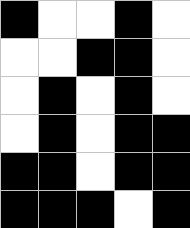[["black", "white", "white", "black", "white"], ["white", "white", "black", "black", "white"], ["white", "black", "white", "black", "white"], ["white", "black", "white", "black", "black"], ["black", "black", "white", "black", "black"], ["black", "black", "black", "white", "black"]]